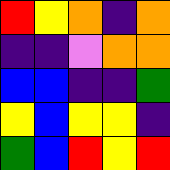[["red", "yellow", "orange", "indigo", "orange"], ["indigo", "indigo", "violet", "orange", "orange"], ["blue", "blue", "indigo", "indigo", "green"], ["yellow", "blue", "yellow", "yellow", "indigo"], ["green", "blue", "red", "yellow", "red"]]